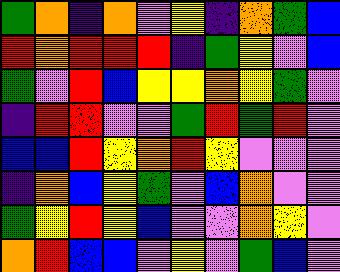[["green", "orange", "indigo", "orange", "violet", "yellow", "indigo", "orange", "green", "blue"], ["red", "orange", "red", "red", "red", "indigo", "green", "yellow", "violet", "blue"], ["green", "violet", "red", "blue", "yellow", "yellow", "orange", "yellow", "green", "violet"], ["indigo", "red", "red", "violet", "violet", "green", "red", "green", "red", "violet"], ["blue", "blue", "red", "yellow", "orange", "red", "yellow", "violet", "violet", "violet"], ["indigo", "orange", "blue", "yellow", "green", "violet", "blue", "orange", "violet", "violet"], ["green", "yellow", "red", "yellow", "blue", "violet", "violet", "orange", "yellow", "violet"], ["orange", "red", "blue", "blue", "violet", "yellow", "violet", "green", "blue", "violet"]]